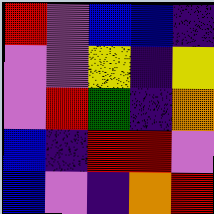[["red", "violet", "blue", "blue", "indigo"], ["violet", "violet", "yellow", "indigo", "yellow"], ["violet", "red", "green", "indigo", "orange"], ["blue", "indigo", "red", "red", "violet"], ["blue", "violet", "indigo", "orange", "red"]]